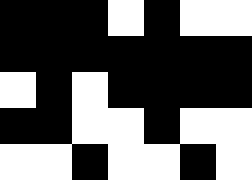[["black", "black", "black", "white", "black", "white", "white"], ["black", "black", "black", "black", "black", "black", "black"], ["white", "black", "white", "black", "black", "black", "black"], ["black", "black", "white", "white", "black", "white", "white"], ["white", "white", "black", "white", "white", "black", "white"]]